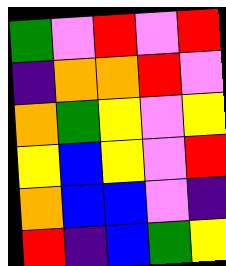[["green", "violet", "red", "violet", "red"], ["indigo", "orange", "orange", "red", "violet"], ["orange", "green", "yellow", "violet", "yellow"], ["yellow", "blue", "yellow", "violet", "red"], ["orange", "blue", "blue", "violet", "indigo"], ["red", "indigo", "blue", "green", "yellow"]]